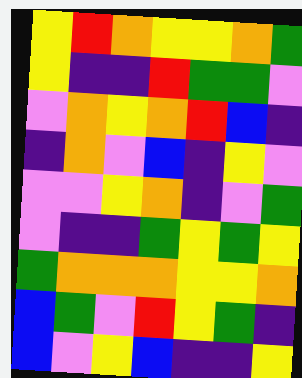[["yellow", "red", "orange", "yellow", "yellow", "orange", "green"], ["yellow", "indigo", "indigo", "red", "green", "green", "violet"], ["violet", "orange", "yellow", "orange", "red", "blue", "indigo"], ["indigo", "orange", "violet", "blue", "indigo", "yellow", "violet"], ["violet", "violet", "yellow", "orange", "indigo", "violet", "green"], ["violet", "indigo", "indigo", "green", "yellow", "green", "yellow"], ["green", "orange", "orange", "orange", "yellow", "yellow", "orange"], ["blue", "green", "violet", "red", "yellow", "green", "indigo"], ["blue", "violet", "yellow", "blue", "indigo", "indigo", "yellow"]]